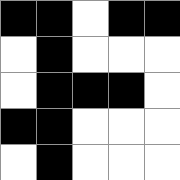[["black", "black", "white", "black", "black"], ["white", "black", "white", "white", "white"], ["white", "black", "black", "black", "white"], ["black", "black", "white", "white", "white"], ["white", "black", "white", "white", "white"]]